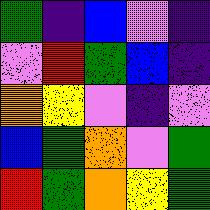[["green", "indigo", "blue", "violet", "indigo"], ["violet", "red", "green", "blue", "indigo"], ["orange", "yellow", "violet", "indigo", "violet"], ["blue", "green", "orange", "violet", "green"], ["red", "green", "orange", "yellow", "green"]]